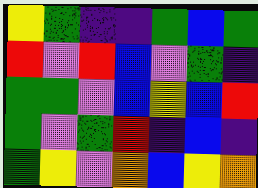[["yellow", "green", "indigo", "indigo", "green", "blue", "green"], ["red", "violet", "red", "blue", "violet", "green", "indigo"], ["green", "green", "violet", "blue", "yellow", "blue", "red"], ["green", "violet", "green", "red", "indigo", "blue", "indigo"], ["green", "yellow", "violet", "orange", "blue", "yellow", "orange"]]